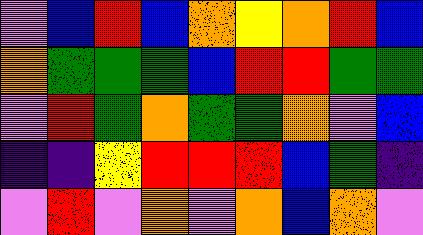[["violet", "blue", "red", "blue", "orange", "yellow", "orange", "red", "blue"], ["orange", "green", "green", "green", "blue", "red", "red", "green", "green"], ["violet", "red", "green", "orange", "green", "green", "orange", "violet", "blue"], ["indigo", "indigo", "yellow", "red", "red", "red", "blue", "green", "indigo"], ["violet", "red", "violet", "orange", "violet", "orange", "blue", "orange", "violet"]]